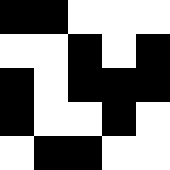[["black", "black", "white", "white", "white"], ["white", "white", "black", "white", "black"], ["black", "white", "black", "black", "black"], ["black", "white", "white", "black", "white"], ["white", "black", "black", "white", "white"]]